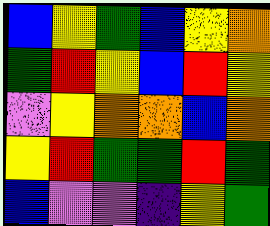[["blue", "yellow", "green", "blue", "yellow", "orange"], ["green", "red", "yellow", "blue", "red", "yellow"], ["violet", "yellow", "orange", "orange", "blue", "orange"], ["yellow", "red", "green", "green", "red", "green"], ["blue", "violet", "violet", "indigo", "yellow", "green"]]